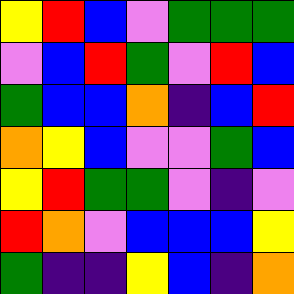[["yellow", "red", "blue", "violet", "green", "green", "green"], ["violet", "blue", "red", "green", "violet", "red", "blue"], ["green", "blue", "blue", "orange", "indigo", "blue", "red"], ["orange", "yellow", "blue", "violet", "violet", "green", "blue"], ["yellow", "red", "green", "green", "violet", "indigo", "violet"], ["red", "orange", "violet", "blue", "blue", "blue", "yellow"], ["green", "indigo", "indigo", "yellow", "blue", "indigo", "orange"]]